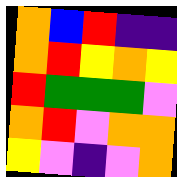[["orange", "blue", "red", "indigo", "indigo"], ["orange", "red", "yellow", "orange", "yellow"], ["red", "green", "green", "green", "violet"], ["orange", "red", "violet", "orange", "orange"], ["yellow", "violet", "indigo", "violet", "orange"]]